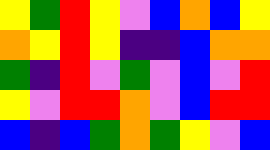[["yellow", "green", "red", "yellow", "violet", "blue", "orange", "blue", "yellow"], ["orange", "yellow", "red", "yellow", "indigo", "indigo", "blue", "orange", "orange"], ["green", "indigo", "red", "violet", "green", "violet", "blue", "violet", "red"], ["yellow", "violet", "red", "red", "orange", "violet", "blue", "red", "red"], ["blue", "indigo", "blue", "green", "orange", "green", "yellow", "violet", "blue"]]